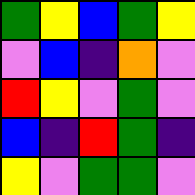[["green", "yellow", "blue", "green", "yellow"], ["violet", "blue", "indigo", "orange", "violet"], ["red", "yellow", "violet", "green", "violet"], ["blue", "indigo", "red", "green", "indigo"], ["yellow", "violet", "green", "green", "violet"]]